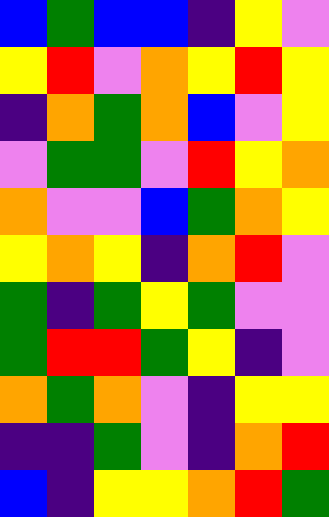[["blue", "green", "blue", "blue", "indigo", "yellow", "violet"], ["yellow", "red", "violet", "orange", "yellow", "red", "yellow"], ["indigo", "orange", "green", "orange", "blue", "violet", "yellow"], ["violet", "green", "green", "violet", "red", "yellow", "orange"], ["orange", "violet", "violet", "blue", "green", "orange", "yellow"], ["yellow", "orange", "yellow", "indigo", "orange", "red", "violet"], ["green", "indigo", "green", "yellow", "green", "violet", "violet"], ["green", "red", "red", "green", "yellow", "indigo", "violet"], ["orange", "green", "orange", "violet", "indigo", "yellow", "yellow"], ["indigo", "indigo", "green", "violet", "indigo", "orange", "red"], ["blue", "indigo", "yellow", "yellow", "orange", "red", "green"]]